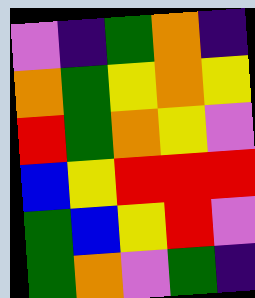[["violet", "indigo", "green", "orange", "indigo"], ["orange", "green", "yellow", "orange", "yellow"], ["red", "green", "orange", "yellow", "violet"], ["blue", "yellow", "red", "red", "red"], ["green", "blue", "yellow", "red", "violet"], ["green", "orange", "violet", "green", "indigo"]]